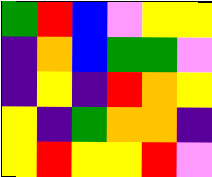[["green", "red", "blue", "violet", "yellow", "yellow"], ["indigo", "orange", "blue", "green", "green", "violet"], ["indigo", "yellow", "indigo", "red", "orange", "yellow"], ["yellow", "indigo", "green", "orange", "orange", "indigo"], ["yellow", "red", "yellow", "yellow", "red", "violet"]]